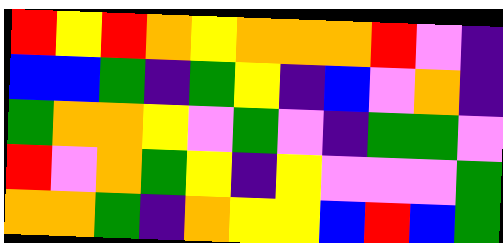[["red", "yellow", "red", "orange", "yellow", "orange", "orange", "orange", "red", "violet", "indigo"], ["blue", "blue", "green", "indigo", "green", "yellow", "indigo", "blue", "violet", "orange", "indigo"], ["green", "orange", "orange", "yellow", "violet", "green", "violet", "indigo", "green", "green", "violet"], ["red", "violet", "orange", "green", "yellow", "indigo", "yellow", "violet", "violet", "violet", "green"], ["orange", "orange", "green", "indigo", "orange", "yellow", "yellow", "blue", "red", "blue", "green"]]